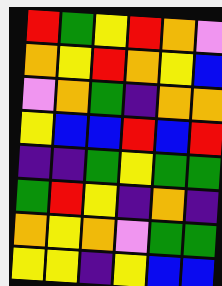[["red", "green", "yellow", "red", "orange", "violet"], ["orange", "yellow", "red", "orange", "yellow", "blue"], ["violet", "orange", "green", "indigo", "orange", "orange"], ["yellow", "blue", "blue", "red", "blue", "red"], ["indigo", "indigo", "green", "yellow", "green", "green"], ["green", "red", "yellow", "indigo", "orange", "indigo"], ["orange", "yellow", "orange", "violet", "green", "green"], ["yellow", "yellow", "indigo", "yellow", "blue", "blue"]]